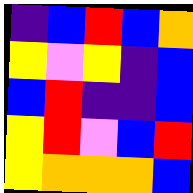[["indigo", "blue", "red", "blue", "orange"], ["yellow", "violet", "yellow", "indigo", "blue"], ["blue", "red", "indigo", "indigo", "blue"], ["yellow", "red", "violet", "blue", "red"], ["yellow", "orange", "orange", "orange", "blue"]]